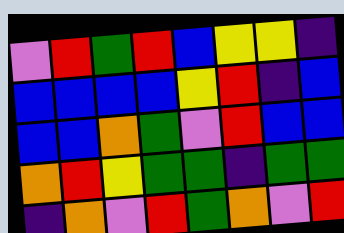[["violet", "red", "green", "red", "blue", "yellow", "yellow", "indigo"], ["blue", "blue", "blue", "blue", "yellow", "red", "indigo", "blue"], ["blue", "blue", "orange", "green", "violet", "red", "blue", "blue"], ["orange", "red", "yellow", "green", "green", "indigo", "green", "green"], ["indigo", "orange", "violet", "red", "green", "orange", "violet", "red"]]